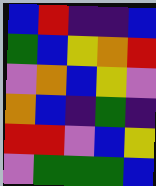[["blue", "red", "indigo", "indigo", "blue"], ["green", "blue", "yellow", "orange", "red"], ["violet", "orange", "blue", "yellow", "violet"], ["orange", "blue", "indigo", "green", "indigo"], ["red", "red", "violet", "blue", "yellow"], ["violet", "green", "green", "green", "blue"]]